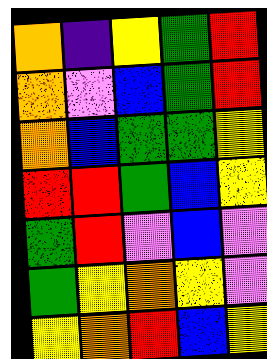[["orange", "indigo", "yellow", "green", "red"], ["orange", "violet", "blue", "green", "red"], ["orange", "blue", "green", "green", "yellow"], ["red", "red", "green", "blue", "yellow"], ["green", "red", "violet", "blue", "violet"], ["green", "yellow", "orange", "yellow", "violet"], ["yellow", "orange", "red", "blue", "yellow"]]